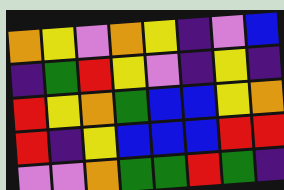[["orange", "yellow", "violet", "orange", "yellow", "indigo", "violet", "blue"], ["indigo", "green", "red", "yellow", "violet", "indigo", "yellow", "indigo"], ["red", "yellow", "orange", "green", "blue", "blue", "yellow", "orange"], ["red", "indigo", "yellow", "blue", "blue", "blue", "red", "red"], ["violet", "violet", "orange", "green", "green", "red", "green", "indigo"]]